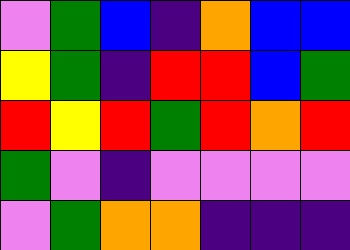[["violet", "green", "blue", "indigo", "orange", "blue", "blue"], ["yellow", "green", "indigo", "red", "red", "blue", "green"], ["red", "yellow", "red", "green", "red", "orange", "red"], ["green", "violet", "indigo", "violet", "violet", "violet", "violet"], ["violet", "green", "orange", "orange", "indigo", "indigo", "indigo"]]